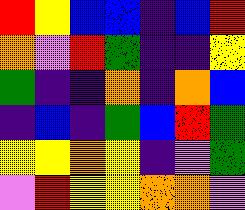[["red", "yellow", "blue", "blue", "indigo", "blue", "red"], ["orange", "violet", "red", "green", "indigo", "indigo", "yellow"], ["green", "indigo", "indigo", "orange", "indigo", "orange", "blue"], ["indigo", "blue", "indigo", "green", "blue", "red", "green"], ["yellow", "yellow", "orange", "yellow", "indigo", "violet", "green"], ["violet", "red", "yellow", "yellow", "orange", "orange", "violet"]]